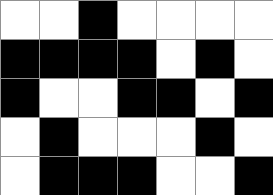[["white", "white", "black", "white", "white", "white", "white"], ["black", "black", "black", "black", "white", "black", "white"], ["black", "white", "white", "black", "black", "white", "black"], ["white", "black", "white", "white", "white", "black", "white"], ["white", "black", "black", "black", "white", "white", "black"]]